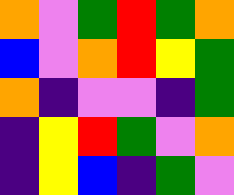[["orange", "violet", "green", "red", "green", "orange"], ["blue", "violet", "orange", "red", "yellow", "green"], ["orange", "indigo", "violet", "violet", "indigo", "green"], ["indigo", "yellow", "red", "green", "violet", "orange"], ["indigo", "yellow", "blue", "indigo", "green", "violet"]]